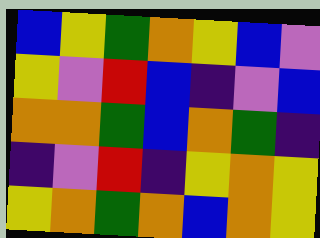[["blue", "yellow", "green", "orange", "yellow", "blue", "violet"], ["yellow", "violet", "red", "blue", "indigo", "violet", "blue"], ["orange", "orange", "green", "blue", "orange", "green", "indigo"], ["indigo", "violet", "red", "indigo", "yellow", "orange", "yellow"], ["yellow", "orange", "green", "orange", "blue", "orange", "yellow"]]